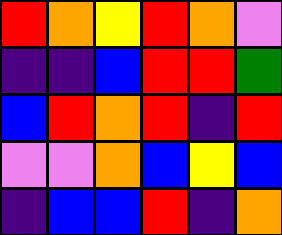[["red", "orange", "yellow", "red", "orange", "violet"], ["indigo", "indigo", "blue", "red", "red", "green"], ["blue", "red", "orange", "red", "indigo", "red"], ["violet", "violet", "orange", "blue", "yellow", "blue"], ["indigo", "blue", "blue", "red", "indigo", "orange"]]